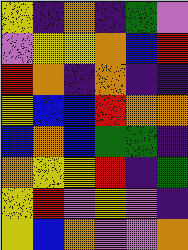[["yellow", "indigo", "orange", "indigo", "green", "violet"], ["violet", "yellow", "yellow", "orange", "blue", "red"], ["red", "orange", "indigo", "orange", "indigo", "indigo"], ["yellow", "blue", "blue", "red", "orange", "orange"], ["blue", "orange", "blue", "green", "green", "indigo"], ["orange", "yellow", "yellow", "red", "indigo", "green"], ["yellow", "red", "violet", "yellow", "violet", "indigo"], ["yellow", "blue", "orange", "violet", "violet", "orange"]]